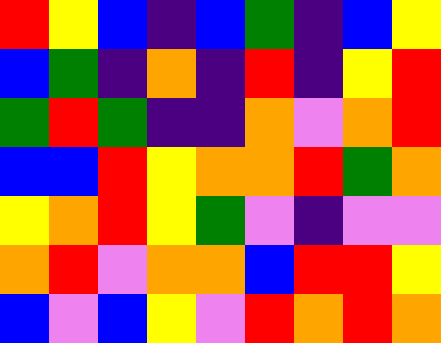[["red", "yellow", "blue", "indigo", "blue", "green", "indigo", "blue", "yellow"], ["blue", "green", "indigo", "orange", "indigo", "red", "indigo", "yellow", "red"], ["green", "red", "green", "indigo", "indigo", "orange", "violet", "orange", "red"], ["blue", "blue", "red", "yellow", "orange", "orange", "red", "green", "orange"], ["yellow", "orange", "red", "yellow", "green", "violet", "indigo", "violet", "violet"], ["orange", "red", "violet", "orange", "orange", "blue", "red", "red", "yellow"], ["blue", "violet", "blue", "yellow", "violet", "red", "orange", "red", "orange"]]